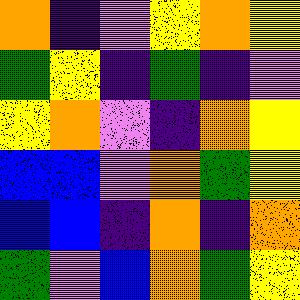[["orange", "indigo", "violet", "yellow", "orange", "yellow"], ["green", "yellow", "indigo", "green", "indigo", "violet"], ["yellow", "orange", "violet", "indigo", "orange", "yellow"], ["blue", "blue", "violet", "orange", "green", "yellow"], ["blue", "blue", "indigo", "orange", "indigo", "orange"], ["green", "violet", "blue", "orange", "green", "yellow"]]